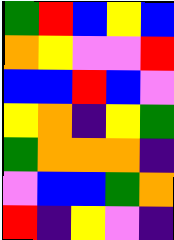[["green", "red", "blue", "yellow", "blue"], ["orange", "yellow", "violet", "violet", "red"], ["blue", "blue", "red", "blue", "violet"], ["yellow", "orange", "indigo", "yellow", "green"], ["green", "orange", "orange", "orange", "indigo"], ["violet", "blue", "blue", "green", "orange"], ["red", "indigo", "yellow", "violet", "indigo"]]